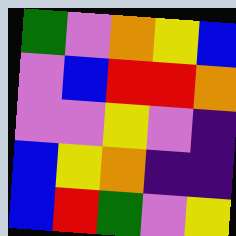[["green", "violet", "orange", "yellow", "blue"], ["violet", "blue", "red", "red", "orange"], ["violet", "violet", "yellow", "violet", "indigo"], ["blue", "yellow", "orange", "indigo", "indigo"], ["blue", "red", "green", "violet", "yellow"]]